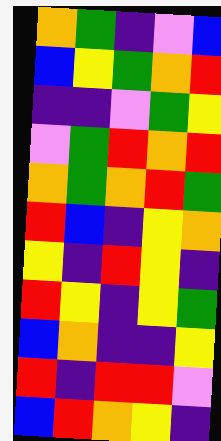[["orange", "green", "indigo", "violet", "blue"], ["blue", "yellow", "green", "orange", "red"], ["indigo", "indigo", "violet", "green", "yellow"], ["violet", "green", "red", "orange", "red"], ["orange", "green", "orange", "red", "green"], ["red", "blue", "indigo", "yellow", "orange"], ["yellow", "indigo", "red", "yellow", "indigo"], ["red", "yellow", "indigo", "yellow", "green"], ["blue", "orange", "indigo", "indigo", "yellow"], ["red", "indigo", "red", "red", "violet"], ["blue", "red", "orange", "yellow", "indigo"]]